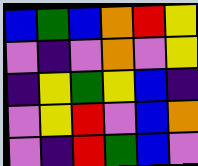[["blue", "green", "blue", "orange", "red", "yellow"], ["violet", "indigo", "violet", "orange", "violet", "yellow"], ["indigo", "yellow", "green", "yellow", "blue", "indigo"], ["violet", "yellow", "red", "violet", "blue", "orange"], ["violet", "indigo", "red", "green", "blue", "violet"]]